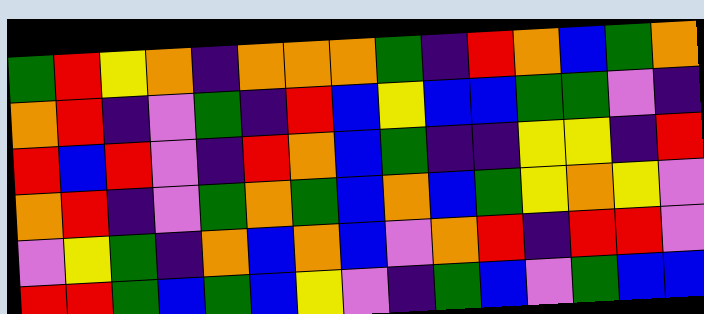[["green", "red", "yellow", "orange", "indigo", "orange", "orange", "orange", "green", "indigo", "red", "orange", "blue", "green", "orange"], ["orange", "red", "indigo", "violet", "green", "indigo", "red", "blue", "yellow", "blue", "blue", "green", "green", "violet", "indigo"], ["red", "blue", "red", "violet", "indigo", "red", "orange", "blue", "green", "indigo", "indigo", "yellow", "yellow", "indigo", "red"], ["orange", "red", "indigo", "violet", "green", "orange", "green", "blue", "orange", "blue", "green", "yellow", "orange", "yellow", "violet"], ["violet", "yellow", "green", "indigo", "orange", "blue", "orange", "blue", "violet", "orange", "red", "indigo", "red", "red", "violet"], ["red", "red", "green", "blue", "green", "blue", "yellow", "violet", "indigo", "green", "blue", "violet", "green", "blue", "blue"]]